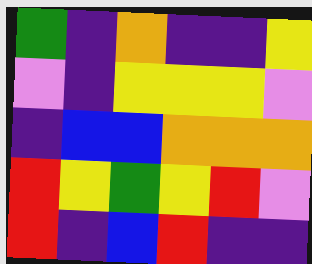[["green", "indigo", "orange", "indigo", "indigo", "yellow"], ["violet", "indigo", "yellow", "yellow", "yellow", "violet"], ["indigo", "blue", "blue", "orange", "orange", "orange"], ["red", "yellow", "green", "yellow", "red", "violet"], ["red", "indigo", "blue", "red", "indigo", "indigo"]]